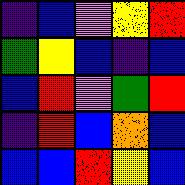[["indigo", "blue", "violet", "yellow", "red"], ["green", "yellow", "blue", "indigo", "blue"], ["blue", "red", "violet", "green", "red"], ["indigo", "red", "blue", "orange", "blue"], ["blue", "blue", "red", "yellow", "blue"]]